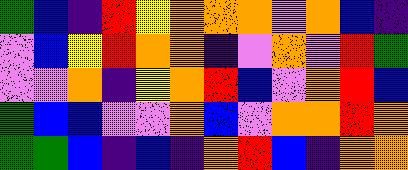[["green", "blue", "indigo", "red", "yellow", "orange", "orange", "orange", "violet", "orange", "blue", "indigo"], ["violet", "blue", "yellow", "red", "orange", "orange", "indigo", "violet", "orange", "violet", "red", "green"], ["violet", "violet", "orange", "indigo", "yellow", "orange", "red", "blue", "violet", "orange", "red", "blue"], ["green", "blue", "blue", "violet", "violet", "orange", "blue", "violet", "orange", "orange", "red", "orange"], ["green", "green", "blue", "indigo", "blue", "indigo", "orange", "red", "blue", "indigo", "orange", "orange"]]